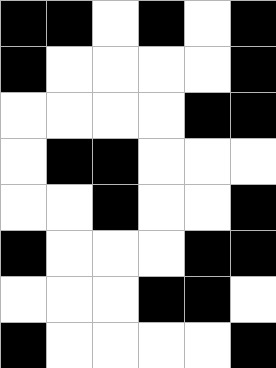[["black", "black", "white", "black", "white", "black"], ["black", "white", "white", "white", "white", "black"], ["white", "white", "white", "white", "black", "black"], ["white", "black", "black", "white", "white", "white"], ["white", "white", "black", "white", "white", "black"], ["black", "white", "white", "white", "black", "black"], ["white", "white", "white", "black", "black", "white"], ["black", "white", "white", "white", "white", "black"]]